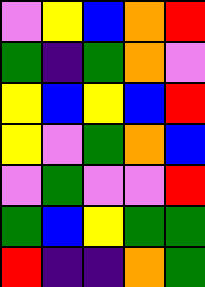[["violet", "yellow", "blue", "orange", "red"], ["green", "indigo", "green", "orange", "violet"], ["yellow", "blue", "yellow", "blue", "red"], ["yellow", "violet", "green", "orange", "blue"], ["violet", "green", "violet", "violet", "red"], ["green", "blue", "yellow", "green", "green"], ["red", "indigo", "indigo", "orange", "green"]]